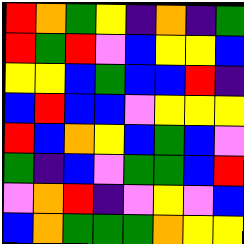[["red", "orange", "green", "yellow", "indigo", "orange", "indigo", "green"], ["red", "green", "red", "violet", "blue", "yellow", "yellow", "blue"], ["yellow", "yellow", "blue", "green", "blue", "blue", "red", "indigo"], ["blue", "red", "blue", "blue", "violet", "yellow", "yellow", "yellow"], ["red", "blue", "orange", "yellow", "blue", "green", "blue", "violet"], ["green", "indigo", "blue", "violet", "green", "green", "blue", "red"], ["violet", "orange", "red", "indigo", "violet", "yellow", "violet", "blue"], ["blue", "orange", "green", "green", "green", "orange", "yellow", "yellow"]]